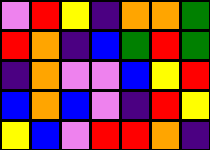[["violet", "red", "yellow", "indigo", "orange", "orange", "green"], ["red", "orange", "indigo", "blue", "green", "red", "green"], ["indigo", "orange", "violet", "violet", "blue", "yellow", "red"], ["blue", "orange", "blue", "violet", "indigo", "red", "yellow"], ["yellow", "blue", "violet", "red", "red", "orange", "indigo"]]